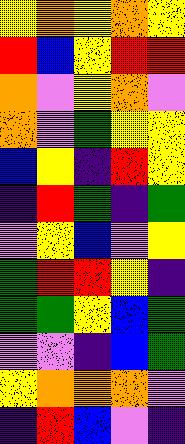[["yellow", "orange", "yellow", "orange", "yellow"], ["red", "blue", "yellow", "red", "red"], ["orange", "violet", "yellow", "orange", "violet"], ["orange", "violet", "green", "yellow", "yellow"], ["blue", "yellow", "indigo", "red", "yellow"], ["indigo", "red", "green", "indigo", "green"], ["violet", "yellow", "blue", "violet", "yellow"], ["green", "red", "red", "yellow", "indigo"], ["green", "green", "yellow", "blue", "green"], ["violet", "violet", "indigo", "blue", "green"], ["yellow", "orange", "orange", "orange", "violet"], ["indigo", "red", "blue", "violet", "indigo"]]